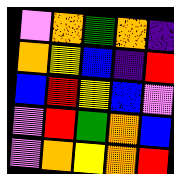[["violet", "orange", "green", "orange", "indigo"], ["orange", "yellow", "blue", "indigo", "red"], ["blue", "red", "yellow", "blue", "violet"], ["violet", "red", "green", "orange", "blue"], ["violet", "orange", "yellow", "orange", "red"]]